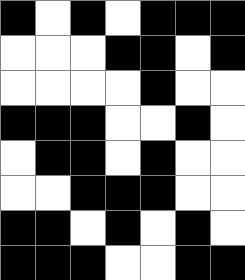[["black", "white", "black", "white", "black", "black", "black"], ["white", "white", "white", "black", "black", "white", "black"], ["white", "white", "white", "white", "black", "white", "white"], ["black", "black", "black", "white", "white", "black", "white"], ["white", "black", "black", "white", "black", "white", "white"], ["white", "white", "black", "black", "black", "white", "white"], ["black", "black", "white", "black", "white", "black", "white"], ["black", "black", "black", "white", "white", "black", "black"]]